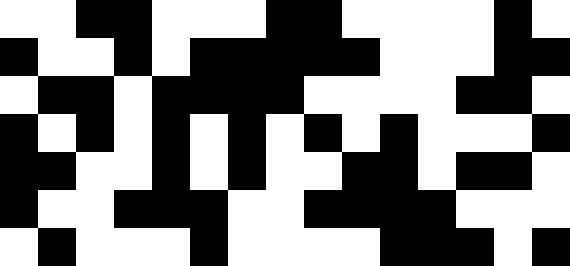[["white", "white", "black", "black", "white", "white", "white", "black", "black", "white", "white", "white", "white", "black", "white"], ["black", "white", "white", "black", "white", "black", "black", "black", "black", "black", "white", "white", "white", "black", "black"], ["white", "black", "black", "white", "black", "black", "black", "black", "white", "white", "white", "white", "black", "black", "white"], ["black", "white", "black", "white", "black", "white", "black", "white", "black", "white", "black", "white", "white", "white", "black"], ["black", "black", "white", "white", "black", "white", "black", "white", "white", "black", "black", "white", "black", "black", "white"], ["black", "white", "white", "black", "black", "black", "white", "white", "black", "black", "black", "black", "white", "white", "white"], ["white", "black", "white", "white", "white", "black", "white", "white", "white", "white", "black", "black", "black", "white", "black"]]